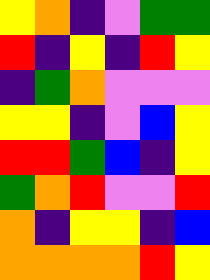[["yellow", "orange", "indigo", "violet", "green", "green"], ["red", "indigo", "yellow", "indigo", "red", "yellow"], ["indigo", "green", "orange", "violet", "violet", "violet"], ["yellow", "yellow", "indigo", "violet", "blue", "yellow"], ["red", "red", "green", "blue", "indigo", "yellow"], ["green", "orange", "red", "violet", "violet", "red"], ["orange", "indigo", "yellow", "yellow", "indigo", "blue"], ["orange", "orange", "orange", "orange", "red", "yellow"]]